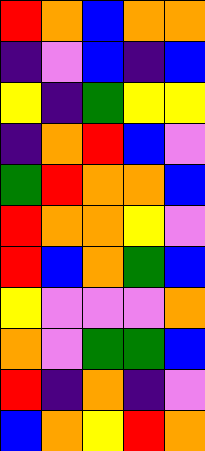[["red", "orange", "blue", "orange", "orange"], ["indigo", "violet", "blue", "indigo", "blue"], ["yellow", "indigo", "green", "yellow", "yellow"], ["indigo", "orange", "red", "blue", "violet"], ["green", "red", "orange", "orange", "blue"], ["red", "orange", "orange", "yellow", "violet"], ["red", "blue", "orange", "green", "blue"], ["yellow", "violet", "violet", "violet", "orange"], ["orange", "violet", "green", "green", "blue"], ["red", "indigo", "orange", "indigo", "violet"], ["blue", "orange", "yellow", "red", "orange"]]